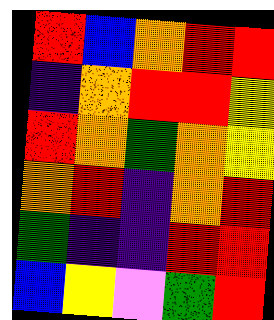[["red", "blue", "orange", "red", "red"], ["indigo", "orange", "red", "red", "yellow"], ["red", "orange", "green", "orange", "yellow"], ["orange", "red", "indigo", "orange", "red"], ["green", "indigo", "indigo", "red", "red"], ["blue", "yellow", "violet", "green", "red"]]